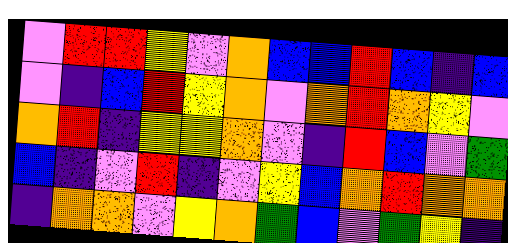[["violet", "red", "red", "yellow", "violet", "orange", "blue", "blue", "red", "blue", "indigo", "blue"], ["violet", "indigo", "blue", "red", "yellow", "orange", "violet", "orange", "red", "orange", "yellow", "violet"], ["orange", "red", "indigo", "yellow", "yellow", "orange", "violet", "indigo", "red", "blue", "violet", "green"], ["blue", "indigo", "violet", "red", "indigo", "violet", "yellow", "blue", "orange", "red", "orange", "orange"], ["indigo", "orange", "orange", "violet", "yellow", "orange", "green", "blue", "violet", "green", "yellow", "indigo"]]